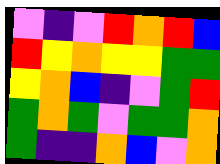[["violet", "indigo", "violet", "red", "orange", "red", "blue"], ["red", "yellow", "orange", "yellow", "yellow", "green", "green"], ["yellow", "orange", "blue", "indigo", "violet", "green", "red"], ["green", "orange", "green", "violet", "green", "green", "orange"], ["green", "indigo", "indigo", "orange", "blue", "violet", "orange"]]